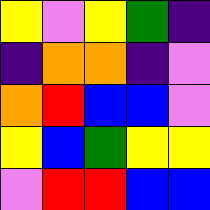[["yellow", "violet", "yellow", "green", "indigo"], ["indigo", "orange", "orange", "indigo", "violet"], ["orange", "red", "blue", "blue", "violet"], ["yellow", "blue", "green", "yellow", "yellow"], ["violet", "red", "red", "blue", "blue"]]